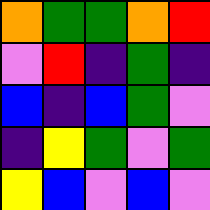[["orange", "green", "green", "orange", "red"], ["violet", "red", "indigo", "green", "indigo"], ["blue", "indigo", "blue", "green", "violet"], ["indigo", "yellow", "green", "violet", "green"], ["yellow", "blue", "violet", "blue", "violet"]]